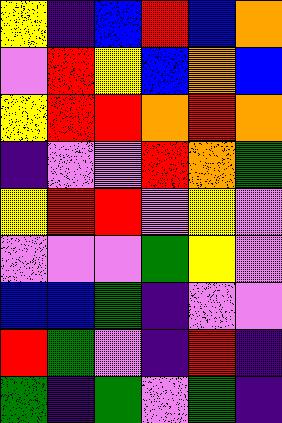[["yellow", "indigo", "blue", "red", "blue", "orange"], ["violet", "red", "yellow", "blue", "orange", "blue"], ["yellow", "red", "red", "orange", "red", "orange"], ["indigo", "violet", "violet", "red", "orange", "green"], ["yellow", "red", "red", "violet", "yellow", "violet"], ["violet", "violet", "violet", "green", "yellow", "violet"], ["blue", "blue", "green", "indigo", "violet", "violet"], ["red", "green", "violet", "indigo", "red", "indigo"], ["green", "indigo", "green", "violet", "green", "indigo"]]